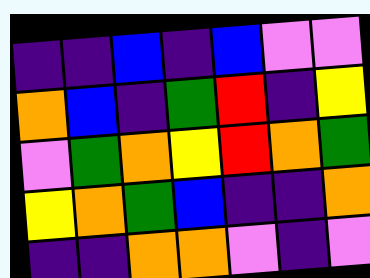[["indigo", "indigo", "blue", "indigo", "blue", "violet", "violet"], ["orange", "blue", "indigo", "green", "red", "indigo", "yellow"], ["violet", "green", "orange", "yellow", "red", "orange", "green"], ["yellow", "orange", "green", "blue", "indigo", "indigo", "orange"], ["indigo", "indigo", "orange", "orange", "violet", "indigo", "violet"]]